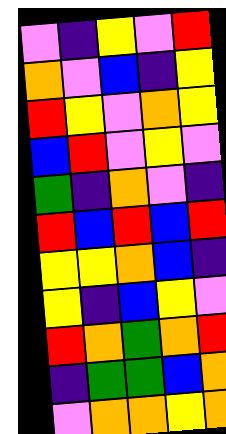[["violet", "indigo", "yellow", "violet", "red"], ["orange", "violet", "blue", "indigo", "yellow"], ["red", "yellow", "violet", "orange", "yellow"], ["blue", "red", "violet", "yellow", "violet"], ["green", "indigo", "orange", "violet", "indigo"], ["red", "blue", "red", "blue", "red"], ["yellow", "yellow", "orange", "blue", "indigo"], ["yellow", "indigo", "blue", "yellow", "violet"], ["red", "orange", "green", "orange", "red"], ["indigo", "green", "green", "blue", "orange"], ["violet", "orange", "orange", "yellow", "orange"]]